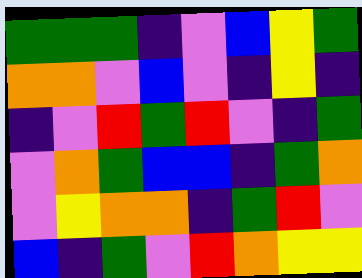[["green", "green", "green", "indigo", "violet", "blue", "yellow", "green"], ["orange", "orange", "violet", "blue", "violet", "indigo", "yellow", "indigo"], ["indigo", "violet", "red", "green", "red", "violet", "indigo", "green"], ["violet", "orange", "green", "blue", "blue", "indigo", "green", "orange"], ["violet", "yellow", "orange", "orange", "indigo", "green", "red", "violet"], ["blue", "indigo", "green", "violet", "red", "orange", "yellow", "yellow"]]